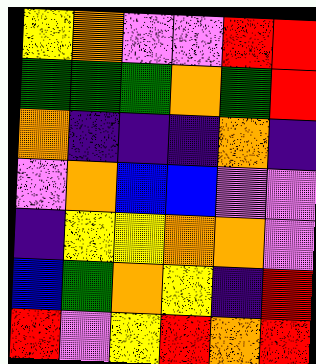[["yellow", "orange", "violet", "violet", "red", "red"], ["green", "green", "green", "orange", "green", "red"], ["orange", "indigo", "indigo", "indigo", "orange", "indigo"], ["violet", "orange", "blue", "blue", "violet", "violet"], ["indigo", "yellow", "yellow", "orange", "orange", "violet"], ["blue", "green", "orange", "yellow", "indigo", "red"], ["red", "violet", "yellow", "red", "orange", "red"]]